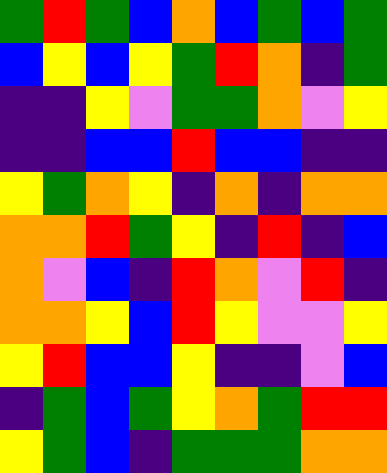[["green", "red", "green", "blue", "orange", "blue", "green", "blue", "green"], ["blue", "yellow", "blue", "yellow", "green", "red", "orange", "indigo", "green"], ["indigo", "indigo", "yellow", "violet", "green", "green", "orange", "violet", "yellow"], ["indigo", "indigo", "blue", "blue", "red", "blue", "blue", "indigo", "indigo"], ["yellow", "green", "orange", "yellow", "indigo", "orange", "indigo", "orange", "orange"], ["orange", "orange", "red", "green", "yellow", "indigo", "red", "indigo", "blue"], ["orange", "violet", "blue", "indigo", "red", "orange", "violet", "red", "indigo"], ["orange", "orange", "yellow", "blue", "red", "yellow", "violet", "violet", "yellow"], ["yellow", "red", "blue", "blue", "yellow", "indigo", "indigo", "violet", "blue"], ["indigo", "green", "blue", "green", "yellow", "orange", "green", "red", "red"], ["yellow", "green", "blue", "indigo", "green", "green", "green", "orange", "orange"]]